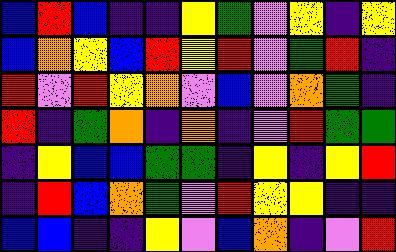[["blue", "red", "blue", "indigo", "indigo", "yellow", "green", "violet", "yellow", "indigo", "yellow"], ["blue", "orange", "yellow", "blue", "red", "yellow", "red", "violet", "green", "red", "indigo"], ["red", "violet", "red", "yellow", "orange", "violet", "blue", "violet", "orange", "green", "indigo"], ["red", "indigo", "green", "orange", "indigo", "orange", "indigo", "violet", "red", "green", "green"], ["indigo", "yellow", "blue", "blue", "green", "green", "indigo", "yellow", "indigo", "yellow", "red"], ["indigo", "red", "blue", "orange", "green", "violet", "red", "yellow", "yellow", "indigo", "indigo"], ["blue", "blue", "indigo", "indigo", "yellow", "violet", "blue", "orange", "indigo", "violet", "red"]]